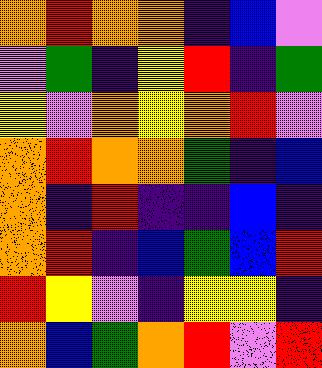[["orange", "red", "orange", "orange", "indigo", "blue", "violet"], ["violet", "green", "indigo", "yellow", "red", "indigo", "green"], ["yellow", "violet", "orange", "yellow", "orange", "red", "violet"], ["orange", "red", "orange", "orange", "green", "indigo", "blue"], ["orange", "indigo", "red", "indigo", "indigo", "blue", "indigo"], ["orange", "red", "indigo", "blue", "green", "blue", "red"], ["red", "yellow", "violet", "indigo", "yellow", "yellow", "indigo"], ["orange", "blue", "green", "orange", "red", "violet", "red"]]